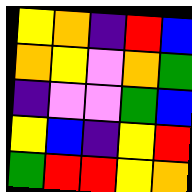[["yellow", "orange", "indigo", "red", "blue"], ["orange", "yellow", "violet", "orange", "green"], ["indigo", "violet", "violet", "green", "blue"], ["yellow", "blue", "indigo", "yellow", "red"], ["green", "red", "red", "yellow", "orange"]]